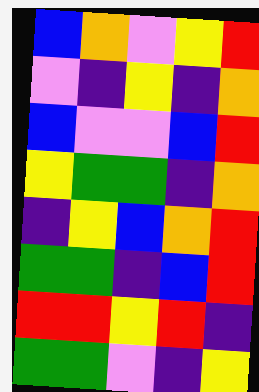[["blue", "orange", "violet", "yellow", "red"], ["violet", "indigo", "yellow", "indigo", "orange"], ["blue", "violet", "violet", "blue", "red"], ["yellow", "green", "green", "indigo", "orange"], ["indigo", "yellow", "blue", "orange", "red"], ["green", "green", "indigo", "blue", "red"], ["red", "red", "yellow", "red", "indigo"], ["green", "green", "violet", "indigo", "yellow"]]